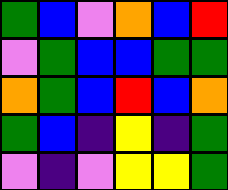[["green", "blue", "violet", "orange", "blue", "red"], ["violet", "green", "blue", "blue", "green", "green"], ["orange", "green", "blue", "red", "blue", "orange"], ["green", "blue", "indigo", "yellow", "indigo", "green"], ["violet", "indigo", "violet", "yellow", "yellow", "green"]]